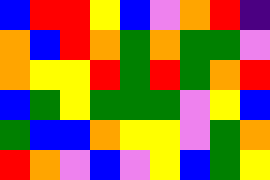[["blue", "red", "red", "yellow", "blue", "violet", "orange", "red", "indigo"], ["orange", "blue", "red", "orange", "green", "orange", "green", "green", "violet"], ["orange", "yellow", "yellow", "red", "green", "red", "green", "orange", "red"], ["blue", "green", "yellow", "green", "green", "green", "violet", "yellow", "blue"], ["green", "blue", "blue", "orange", "yellow", "yellow", "violet", "green", "orange"], ["red", "orange", "violet", "blue", "violet", "yellow", "blue", "green", "yellow"]]